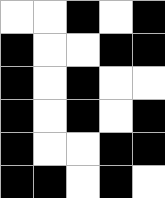[["white", "white", "black", "white", "black"], ["black", "white", "white", "black", "black"], ["black", "white", "black", "white", "white"], ["black", "white", "black", "white", "black"], ["black", "white", "white", "black", "black"], ["black", "black", "white", "black", "white"]]